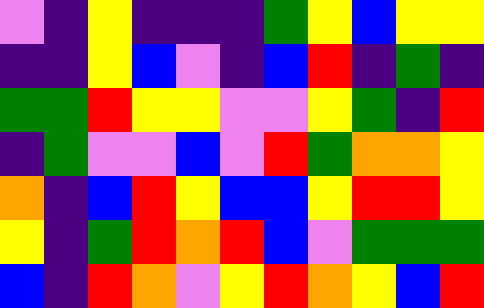[["violet", "indigo", "yellow", "indigo", "indigo", "indigo", "green", "yellow", "blue", "yellow", "yellow"], ["indigo", "indigo", "yellow", "blue", "violet", "indigo", "blue", "red", "indigo", "green", "indigo"], ["green", "green", "red", "yellow", "yellow", "violet", "violet", "yellow", "green", "indigo", "red"], ["indigo", "green", "violet", "violet", "blue", "violet", "red", "green", "orange", "orange", "yellow"], ["orange", "indigo", "blue", "red", "yellow", "blue", "blue", "yellow", "red", "red", "yellow"], ["yellow", "indigo", "green", "red", "orange", "red", "blue", "violet", "green", "green", "green"], ["blue", "indigo", "red", "orange", "violet", "yellow", "red", "orange", "yellow", "blue", "red"]]